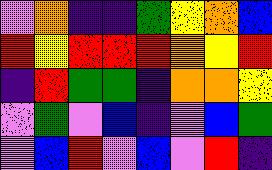[["violet", "orange", "indigo", "indigo", "green", "yellow", "orange", "blue"], ["red", "yellow", "red", "red", "red", "orange", "yellow", "red"], ["indigo", "red", "green", "green", "indigo", "orange", "orange", "yellow"], ["violet", "green", "violet", "blue", "indigo", "violet", "blue", "green"], ["violet", "blue", "red", "violet", "blue", "violet", "red", "indigo"]]